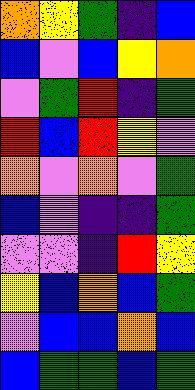[["orange", "yellow", "green", "indigo", "blue"], ["blue", "violet", "blue", "yellow", "orange"], ["violet", "green", "red", "indigo", "green"], ["red", "blue", "red", "yellow", "violet"], ["orange", "violet", "orange", "violet", "green"], ["blue", "violet", "indigo", "indigo", "green"], ["violet", "violet", "indigo", "red", "yellow"], ["yellow", "blue", "orange", "blue", "green"], ["violet", "blue", "blue", "orange", "blue"], ["blue", "green", "green", "blue", "green"]]